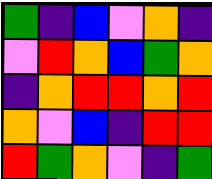[["green", "indigo", "blue", "violet", "orange", "indigo"], ["violet", "red", "orange", "blue", "green", "orange"], ["indigo", "orange", "red", "red", "orange", "red"], ["orange", "violet", "blue", "indigo", "red", "red"], ["red", "green", "orange", "violet", "indigo", "green"]]